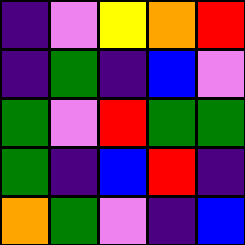[["indigo", "violet", "yellow", "orange", "red"], ["indigo", "green", "indigo", "blue", "violet"], ["green", "violet", "red", "green", "green"], ["green", "indigo", "blue", "red", "indigo"], ["orange", "green", "violet", "indigo", "blue"]]